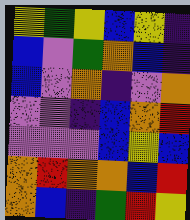[["yellow", "green", "yellow", "blue", "yellow", "indigo"], ["blue", "violet", "green", "orange", "blue", "indigo"], ["blue", "violet", "orange", "indigo", "violet", "orange"], ["violet", "violet", "indigo", "blue", "orange", "red"], ["violet", "violet", "violet", "blue", "yellow", "blue"], ["orange", "red", "orange", "orange", "blue", "red"], ["orange", "blue", "indigo", "green", "red", "yellow"]]